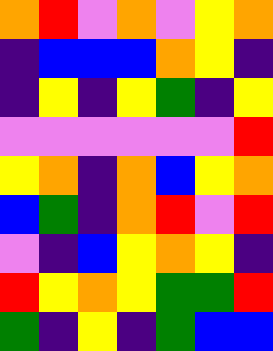[["orange", "red", "violet", "orange", "violet", "yellow", "orange"], ["indigo", "blue", "blue", "blue", "orange", "yellow", "indigo"], ["indigo", "yellow", "indigo", "yellow", "green", "indigo", "yellow"], ["violet", "violet", "violet", "violet", "violet", "violet", "red"], ["yellow", "orange", "indigo", "orange", "blue", "yellow", "orange"], ["blue", "green", "indigo", "orange", "red", "violet", "red"], ["violet", "indigo", "blue", "yellow", "orange", "yellow", "indigo"], ["red", "yellow", "orange", "yellow", "green", "green", "red"], ["green", "indigo", "yellow", "indigo", "green", "blue", "blue"]]